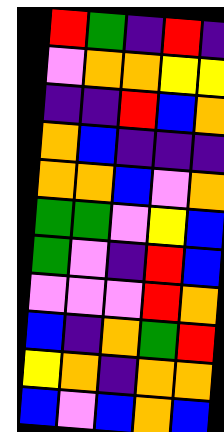[["red", "green", "indigo", "red", "indigo"], ["violet", "orange", "orange", "yellow", "yellow"], ["indigo", "indigo", "red", "blue", "orange"], ["orange", "blue", "indigo", "indigo", "indigo"], ["orange", "orange", "blue", "violet", "orange"], ["green", "green", "violet", "yellow", "blue"], ["green", "violet", "indigo", "red", "blue"], ["violet", "violet", "violet", "red", "orange"], ["blue", "indigo", "orange", "green", "red"], ["yellow", "orange", "indigo", "orange", "orange"], ["blue", "violet", "blue", "orange", "blue"]]